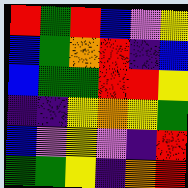[["red", "green", "red", "blue", "violet", "yellow"], ["blue", "green", "orange", "red", "indigo", "blue"], ["blue", "green", "green", "red", "red", "yellow"], ["indigo", "indigo", "yellow", "orange", "yellow", "green"], ["blue", "violet", "yellow", "violet", "indigo", "red"], ["green", "green", "yellow", "indigo", "orange", "red"]]